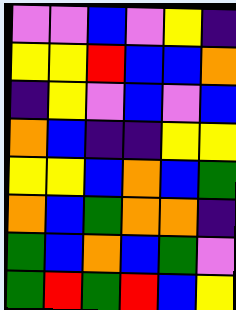[["violet", "violet", "blue", "violet", "yellow", "indigo"], ["yellow", "yellow", "red", "blue", "blue", "orange"], ["indigo", "yellow", "violet", "blue", "violet", "blue"], ["orange", "blue", "indigo", "indigo", "yellow", "yellow"], ["yellow", "yellow", "blue", "orange", "blue", "green"], ["orange", "blue", "green", "orange", "orange", "indigo"], ["green", "blue", "orange", "blue", "green", "violet"], ["green", "red", "green", "red", "blue", "yellow"]]